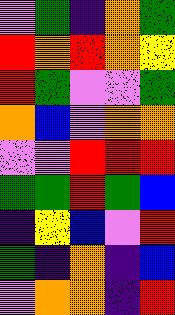[["violet", "green", "indigo", "orange", "green"], ["red", "orange", "red", "orange", "yellow"], ["red", "green", "violet", "violet", "green"], ["orange", "blue", "violet", "orange", "orange"], ["violet", "violet", "red", "red", "red"], ["green", "green", "red", "green", "blue"], ["indigo", "yellow", "blue", "violet", "red"], ["green", "indigo", "orange", "indigo", "blue"], ["violet", "orange", "orange", "indigo", "red"]]